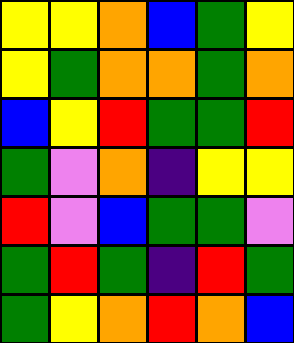[["yellow", "yellow", "orange", "blue", "green", "yellow"], ["yellow", "green", "orange", "orange", "green", "orange"], ["blue", "yellow", "red", "green", "green", "red"], ["green", "violet", "orange", "indigo", "yellow", "yellow"], ["red", "violet", "blue", "green", "green", "violet"], ["green", "red", "green", "indigo", "red", "green"], ["green", "yellow", "orange", "red", "orange", "blue"]]